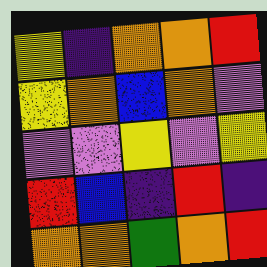[["yellow", "indigo", "orange", "orange", "red"], ["yellow", "orange", "blue", "orange", "violet"], ["violet", "violet", "yellow", "violet", "yellow"], ["red", "blue", "indigo", "red", "indigo"], ["orange", "orange", "green", "orange", "red"]]